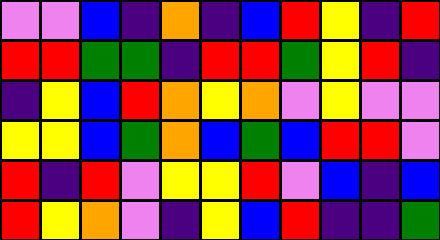[["violet", "violet", "blue", "indigo", "orange", "indigo", "blue", "red", "yellow", "indigo", "red"], ["red", "red", "green", "green", "indigo", "red", "red", "green", "yellow", "red", "indigo"], ["indigo", "yellow", "blue", "red", "orange", "yellow", "orange", "violet", "yellow", "violet", "violet"], ["yellow", "yellow", "blue", "green", "orange", "blue", "green", "blue", "red", "red", "violet"], ["red", "indigo", "red", "violet", "yellow", "yellow", "red", "violet", "blue", "indigo", "blue"], ["red", "yellow", "orange", "violet", "indigo", "yellow", "blue", "red", "indigo", "indigo", "green"]]